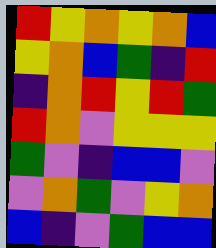[["red", "yellow", "orange", "yellow", "orange", "blue"], ["yellow", "orange", "blue", "green", "indigo", "red"], ["indigo", "orange", "red", "yellow", "red", "green"], ["red", "orange", "violet", "yellow", "yellow", "yellow"], ["green", "violet", "indigo", "blue", "blue", "violet"], ["violet", "orange", "green", "violet", "yellow", "orange"], ["blue", "indigo", "violet", "green", "blue", "blue"]]